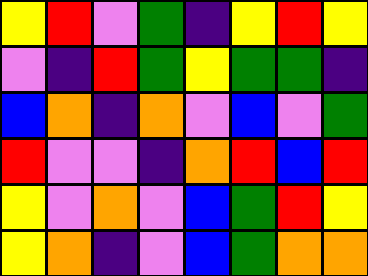[["yellow", "red", "violet", "green", "indigo", "yellow", "red", "yellow"], ["violet", "indigo", "red", "green", "yellow", "green", "green", "indigo"], ["blue", "orange", "indigo", "orange", "violet", "blue", "violet", "green"], ["red", "violet", "violet", "indigo", "orange", "red", "blue", "red"], ["yellow", "violet", "orange", "violet", "blue", "green", "red", "yellow"], ["yellow", "orange", "indigo", "violet", "blue", "green", "orange", "orange"]]